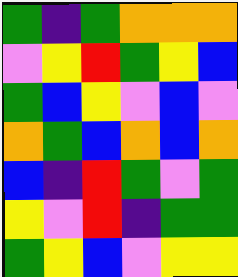[["green", "indigo", "green", "orange", "orange", "orange"], ["violet", "yellow", "red", "green", "yellow", "blue"], ["green", "blue", "yellow", "violet", "blue", "violet"], ["orange", "green", "blue", "orange", "blue", "orange"], ["blue", "indigo", "red", "green", "violet", "green"], ["yellow", "violet", "red", "indigo", "green", "green"], ["green", "yellow", "blue", "violet", "yellow", "yellow"]]